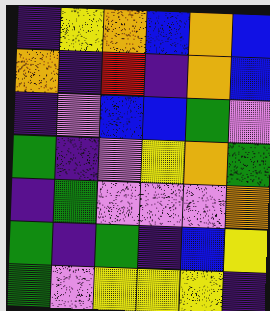[["indigo", "yellow", "orange", "blue", "orange", "blue"], ["orange", "indigo", "red", "indigo", "orange", "blue"], ["indigo", "violet", "blue", "blue", "green", "violet"], ["green", "indigo", "violet", "yellow", "orange", "green"], ["indigo", "green", "violet", "violet", "violet", "orange"], ["green", "indigo", "green", "indigo", "blue", "yellow"], ["green", "violet", "yellow", "yellow", "yellow", "indigo"]]